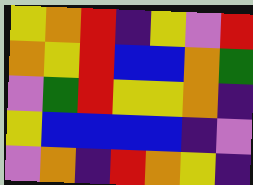[["yellow", "orange", "red", "indigo", "yellow", "violet", "red"], ["orange", "yellow", "red", "blue", "blue", "orange", "green"], ["violet", "green", "red", "yellow", "yellow", "orange", "indigo"], ["yellow", "blue", "blue", "blue", "blue", "indigo", "violet"], ["violet", "orange", "indigo", "red", "orange", "yellow", "indigo"]]